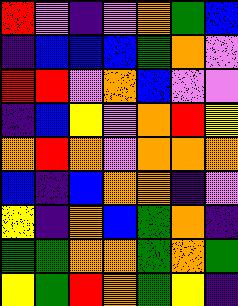[["red", "violet", "indigo", "violet", "orange", "green", "blue"], ["indigo", "blue", "blue", "blue", "green", "orange", "violet"], ["red", "red", "violet", "orange", "blue", "violet", "violet"], ["indigo", "blue", "yellow", "violet", "orange", "red", "yellow"], ["orange", "red", "orange", "violet", "orange", "orange", "orange"], ["blue", "indigo", "blue", "orange", "orange", "indigo", "violet"], ["yellow", "indigo", "orange", "blue", "green", "orange", "indigo"], ["green", "green", "orange", "orange", "green", "orange", "green"], ["yellow", "green", "red", "orange", "green", "yellow", "indigo"]]